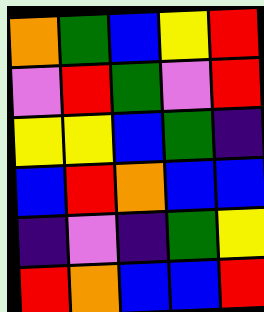[["orange", "green", "blue", "yellow", "red"], ["violet", "red", "green", "violet", "red"], ["yellow", "yellow", "blue", "green", "indigo"], ["blue", "red", "orange", "blue", "blue"], ["indigo", "violet", "indigo", "green", "yellow"], ["red", "orange", "blue", "blue", "red"]]